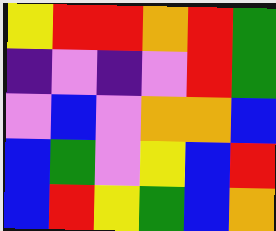[["yellow", "red", "red", "orange", "red", "green"], ["indigo", "violet", "indigo", "violet", "red", "green"], ["violet", "blue", "violet", "orange", "orange", "blue"], ["blue", "green", "violet", "yellow", "blue", "red"], ["blue", "red", "yellow", "green", "blue", "orange"]]